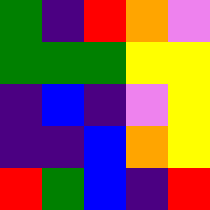[["green", "indigo", "red", "orange", "violet"], ["green", "green", "green", "yellow", "yellow"], ["indigo", "blue", "indigo", "violet", "yellow"], ["indigo", "indigo", "blue", "orange", "yellow"], ["red", "green", "blue", "indigo", "red"]]